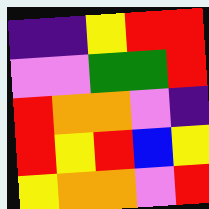[["indigo", "indigo", "yellow", "red", "red"], ["violet", "violet", "green", "green", "red"], ["red", "orange", "orange", "violet", "indigo"], ["red", "yellow", "red", "blue", "yellow"], ["yellow", "orange", "orange", "violet", "red"]]